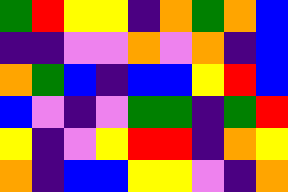[["green", "red", "yellow", "yellow", "indigo", "orange", "green", "orange", "blue"], ["indigo", "indigo", "violet", "violet", "orange", "violet", "orange", "indigo", "blue"], ["orange", "green", "blue", "indigo", "blue", "blue", "yellow", "red", "blue"], ["blue", "violet", "indigo", "violet", "green", "green", "indigo", "green", "red"], ["yellow", "indigo", "violet", "yellow", "red", "red", "indigo", "orange", "yellow"], ["orange", "indigo", "blue", "blue", "yellow", "yellow", "violet", "indigo", "orange"]]